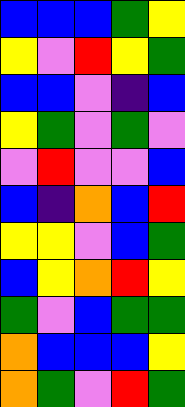[["blue", "blue", "blue", "green", "yellow"], ["yellow", "violet", "red", "yellow", "green"], ["blue", "blue", "violet", "indigo", "blue"], ["yellow", "green", "violet", "green", "violet"], ["violet", "red", "violet", "violet", "blue"], ["blue", "indigo", "orange", "blue", "red"], ["yellow", "yellow", "violet", "blue", "green"], ["blue", "yellow", "orange", "red", "yellow"], ["green", "violet", "blue", "green", "green"], ["orange", "blue", "blue", "blue", "yellow"], ["orange", "green", "violet", "red", "green"]]